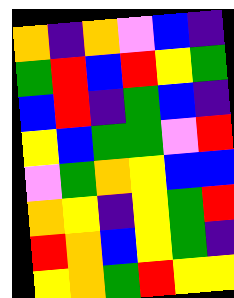[["orange", "indigo", "orange", "violet", "blue", "indigo"], ["green", "red", "blue", "red", "yellow", "green"], ["blue", "red", "indigo", "green", "blue", "indigo"], ["yellow", "blue", "green", "green", "violet", "red"], ["violet", "green", "orange", "yellow", "blue", "blue"], ["orange", "yellow", "indigo", "yellow", "green", "red"], ["red", "orange", "blue", "yellow", "green", "indigo"], ["yellow", "orange", "green", "red", "yellow", "yellow"]]